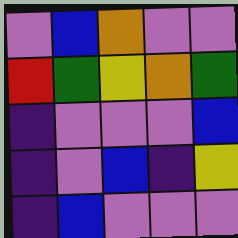[["violet", "blue", "orange", "violet", "violet"], ["red", "green", "yellow", "orange", "green"], ["indigo", "violet", "violet", "violet", "blue"], ["indigo", "violet", "blue", "indigo", "yellow"], ["indigo", "blue", "violet", "violet", "violet"]]